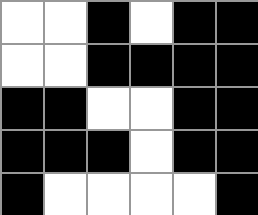[["white", "white", "black", "white", "black", "black"], ["white", "white", "black", "black", "black", "black"], ["black", "black", "white", "white", "black", "black"], ["black", "black", "black", "white", "black", "black"], ["black", "white", "white", "white", "white", "black"]]